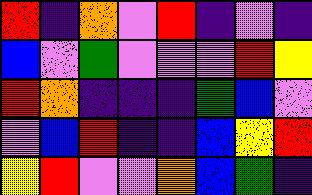[["red", "indigo", "orange", "violet", "red", "indigo", "violet", "indigo"], ["blue", "violet", "green", "violet", "violet", "violet", "red", "yellow"], ["red", "orange", "indigo", "indigo", "indigo", "green", "blue", "violet"], ["violet", "blue", "red", "indigo", "indigo", "blue", "yellow", "red"], ["yellow", "red", "violet", "violet", "orange", "blue", "green", "indigo"]]